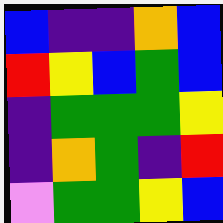[["blue", "indigo", "indigo", "orange", "blue"], ["red", "yellow", "blue", "green", "blue"], ["indigo", "green", "green", "green", "yellow"], ["indigo", "orange", "green", "indigo", "red"], ["violet", "green", "green", "yellow", "blue"]]